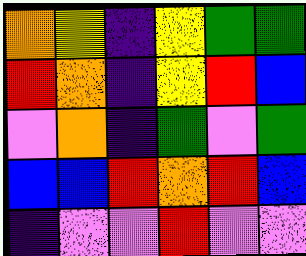[["orange", "yellow", "indigo", "yellow", "green", "green"], ["red", "orange", "indigo", "yellow", "red", "blue"], ["violet", "orange", "indigo", "green", "violet", "green"], ["blue", "blue", "red", "orange", "red", "blue"], ["indigo", "violet", "violet", "red", "violet", "violet"]]